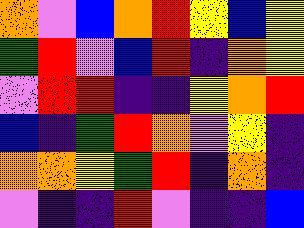[["orange", "violet", "blue", "orange", "red", "yellow", "blue", "yellow"], ["green", "red", "violet", "blue", "red", "indigo", "orange", "yellow"], ["violet", "red", "red", "indigo", "indigo", "yellow", "orange", "red"], ["blue", "indigo", "green", "red", "orange", "violet", "yellow", "indigo"], ["orange", "orange", "yellow", "green", "red", "indigo", "orange", "indigo"], ["violet", "indigo", "indigo", "red", "violet", "indigo", "indigo", "blue"]]